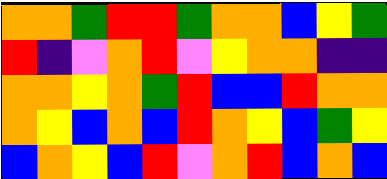[["orange", "orange", "green", "red", "red", "green", "orange", "orange", "blue", "yellow", "green"], ["red", "indigo", "violet", "orange", "red", "violet", "yellow", "orange", "orange", "indigo", "indigo"], ["orange", "orange", "yellow", "orange", "green", "red", "blue", "blue", "red", "orange", "orange"], ["orange", "yellow", "blue", "orange", "blue", "red", "orange", "yellow", "blue", "green", "yellow"], ["blue", "orange", "yellow", "blue", "red", "violet", "orange", "red", "blue", "orange", "blue"]]